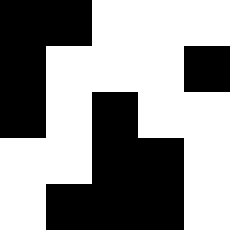[["black", "black", "white", "white", "white"], ["black", "white", "white", "white", "black"], ["black", "white", "black", "white", "white"], ["white", "white", "black", "black", "white"], ["white", "black", "black", "black", "white"]]